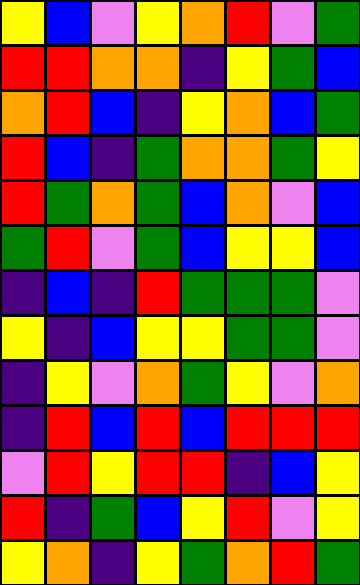[["yellow", "blue", "violet", "yellow", "orange", "red", "violet", "green"], ["red", "red", "orange", "orange", "indigo", "yellow", "green", "blue"], ["orange", "red", "blue", "indigo", "yellow", "orange", "blue", "green"], ["red", "blue", "indigo", "green", "orange", "orange", "green", "yellow"], ["red", "green", "orange", "green", "blue", "orange", "violet", "blue"], ["green", "red", "violet", "green", "blue", "yellow", "yellow", "blue"], ["indigo", "blue", "indigo", "red", "green", "green", "green", "violet"], ["yellow", "indigo", "blue", "yellow", "yellow", "green", "green", "violet"], ["indigo", "yellow", "violet", "orange", "green", "yellow", "violet", "orange"], ["indigo", "red", "blue", "red", "blue", "red", "red", "red"], ["violet", "red", "yellow", "red", "red", "indigo", "blue", "yellow"], ["red", "indigo", "green", "blue", "yellow", "red", "violet", "yellow"], ["yellow", "orange", "indigo", "yellow", "green", "orange", "red", "green"]]